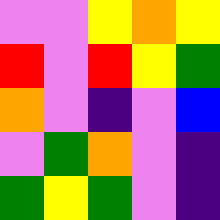[["violet", "violet", "yellow", "orange", "yellow"], ["red", "violet", "red", "yellow", "green"], ["orange", "violet", "indigo", "violet", "blue"], ["violet", "green", "orange", "violet", "indigo"], ["green", "yellow", "green", "violet", "indigo"]]